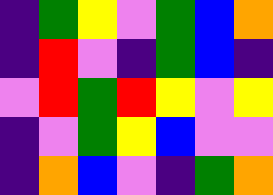[["indigo", "green", "yellow", "violet", "green", "blue", "orange"], ["indigo", "red", "violet", "indigo", "green", "blue", "indigo"], ["violet", "red", "green", "red", "yellow", "violet", "yellow"], ["indigo", "violet", "green", "yellow", "blue", "violet", "violet"], ["indigo", "orange", "blue", "violet", "indigo", "green", "orange"]]